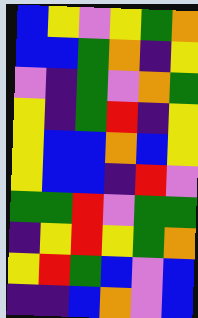[["blue", "yellow", "violet", "yellow", "green", "orange"], ["blue", "blue", "green", "orange", "indigo", "yellow"], ["violet", "indigo", "green", "violet", "orange", "green"], ["yellow", "indigo", "green", "red", "indigo", "yellow"], ["yellow", "blue", "blue", "orange", "blue", "yellow"], ["yellow", "blue", "blue", "indigo", "red", "violet"], ["green", "green", "red", "violet", "green", "green"], ["indigo", "yellow", "red", "yellow", "green", "orange"], ["yellow", "red", "green", "blue", "violet", "blue"], ["indigo", "indigo", "blue", "orange", "violet", "blue"]]